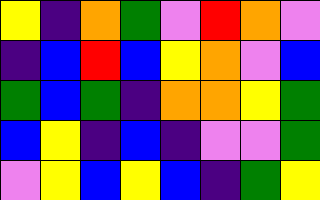[["yellow", "indigo", "orange", "green", "violet", "red", "orange", "violet"], ["indigo", "blue", "red", "blue", "yellow", "orange", "violet", "blue"], ["green", "blue", "green", "indigo", "orange", "orange", "yellow", "green"], ["blue", "yellow", "indigo", "blue", "indigo", "violet", "violet", "green"], ["violet", "yellow", "blue", "yellow", "blue", "indigo", "green", "yellow"]]